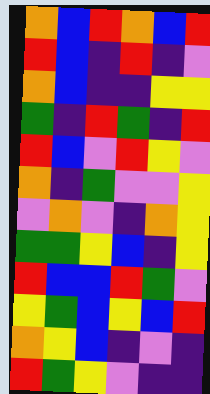[["orange", "blue", "red", "orange", "blue", "red"], ["red", "blue", "indigo", "red", "indigo", "violet"], ["orange", "blue", "indigo", "indigo", "yellow", "yellow"], ["green", "indigo", "red", "green", "indigo", "red"], ["red", "blue", "violet", "red", "yellow", "violet"], ["orange", "indigo", "green", "violet", "violet", "yellow"], ["violet", "orange", "violet", "indigo", "orange", "yellow"], ["green", "green", "yellow", "blue", "indigo", "yellow"], ["red", "blue", "blue", "red", "green", "violet"], ["yellow", "green", "blue", "yellow", "blue", "red"], ["orange", "yellow", "blue", "indigo", "violet", "indigo"], ["red", "green", "yellow", "violet", "indigo", "indigo"]]